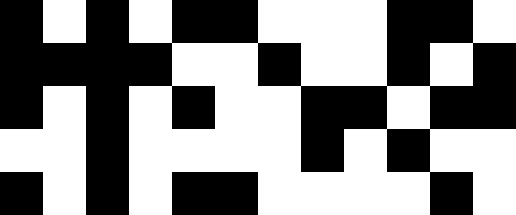[["black", "white", "black", "white", "black", "black", "white", "white", "white", "black", "black", "white"], ["black", "black", "black", "black", "white", "white", "black", "white", "white", "black", "white", "black"], ["black", "white", "black", "white", "black", "white", "white", "black", "black", "white", "black", "black"], ["white", "white", "black", "white", "white", "white", "white", "black", "white", "black", "white", "white"], ["black", "white", "black", "white", "black", "black", "white", "white", "white", "white", "black", "white"]]